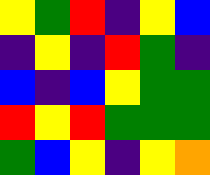[["yellow", "green", "red", "indigo", "yellow", "blue"], ["indigo", "yellow", "indigo", "red", "green", "indigo"], ["blue", "indigo", "blue", "yellow", "green", "green"], ["red", "yellow", "red", "green", "green", "green"], ["green", "blue", "yellow", "indigo", "yellow", "orange"]]